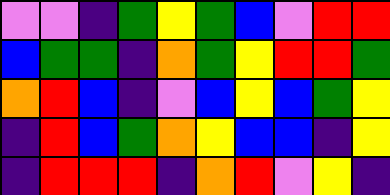[["violet", "violet", "indigo", "green", "yellow", "green", "blue", "violet", "red", "red"], ["blue", "green", "green", "indigo", "orange", "green", "yellow", "red", "red", "green"], ["orange", "red", "blue", "indigo", "violet", "blue", "yellow", "blue", "green", "yellow"], ["indigo", "red", "blue", "green", "orange", "yellow", "blue", "blue", "indigo", "yellow"], ["indigo", "red", "red", "red", "indigo", "orange", "red", "violet", "yellow", "indigo"]]